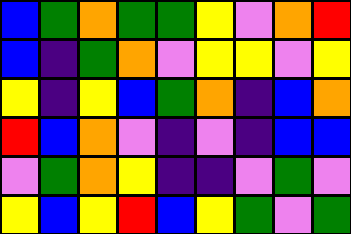[["blue", "green", "orange", "green", "green", "yellow", "violet", "orange", "red"], ["blue", "indigo", "green", "orange", "violet", "yellow", "yellow", "violet", "yellow"], ["yellow", "indigo", "yellow", "blue", "green", "orange", "indigo", "blue", "orange"], ["red", "blue", "orange", "violet", "indigo", "violet", "indigo", "blue", "blue"], ["violet", "green", "orange", "yellow", "indigo", "indigo", "violet", "green", "violet"], ["yellow", "blue", "yellow", "red", "blue", "yellow", "green", "violet", "green"]]